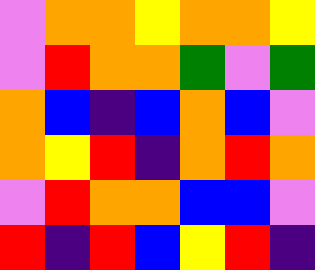[["violet", "orange", "orange", "yellow", "orange", "orange", "yellow"], ["violet", "red", "orange", "orange", "green", "violet", "green"], ["orange", "blue", "indigo", "blue", "orange", "blue", "violet"], ["orange", "yellow", "red", "indigo", "orange", "red", "orange"], ["violet", "red", "orange", "orange", "blue", "blue", "violet"], ["red", "indigo", "red", "blue", "yellow", "red", "indigo"]]